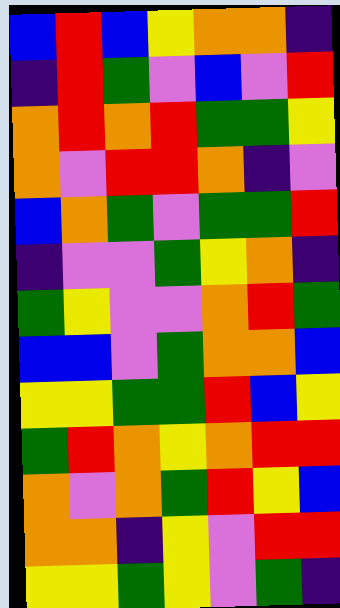[["blue", "red", "blue", "yellow", "orange", "orange", "indigo"], ["indigo", "red", "green", "violet", "blue", "violet", "red"], ["orange", "red", "orange", "red", "green", "green", "yellow"], ["orange", "violet", "red", "red", "orange", "indigo", "violet"], ["blue", "orange", "green", "violet", "green", "green", "red"], ["indigo", "violet", "violet", "green", "yellow", "orange", "indigo"], ["green", "yellow", "violet", "violet", "orange", "red", "green"], ["blue", "blue", "violet", "green", "orange", "orange", "blue"], ["yellow", "yellow", "green", "green", "red", "blue", "yellow"], ["green", "red", "orange", "yellow", "orange", "red", "red"], ["orange", "violet", "orange", "green", "red", "yellow", "blue"], ["orange", "orange", "indigo", "yellow", "violet", "red", "red"], ["yellow", "yellow", "green", "yellow", "violet", "green", "indigo"]]